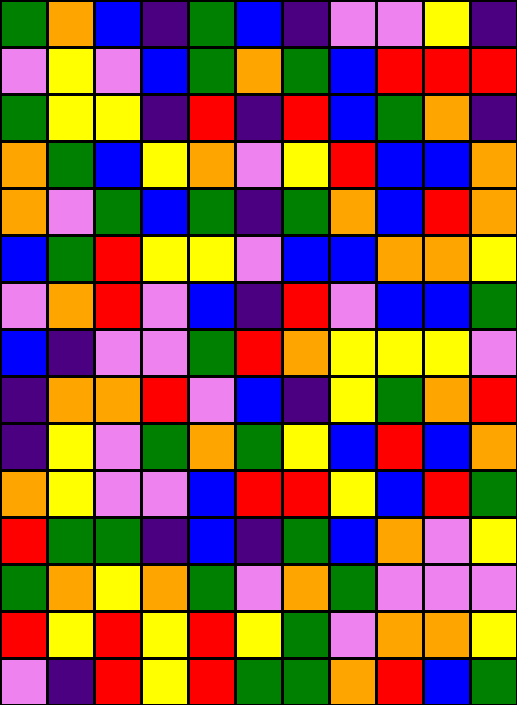[["green", "orange", "blue", "indigo", "green", "blue", "indigo", "violet", "violet", "yellow", "indigo"], ["violet", "yellow", "violet", "blue", "green", "orange", "green", "blue", "red", "red", "red"], ["green", "yellow", "yellow", "indigo", "red", "indigo", "red", "blue", "green", "orange", "indigo"], ["orange", "green", "blue", "yellow", "orange", "violet", "yellow", "red", "blue", "blue", "orange"], ["orange", "violet", "green", "blue", "green", "indigo", "green", "orange", "blue", "red", "orange"], ["blue", "green", "red", "yellow", "yellow", "violet", "blue", "blue", "orange", "orange", "yellow"], ["violet", "orange", "red", "violet", "blue", "indigo", "red", "violet", "blue", "blue", "green"], ["blue", "indigo", "violet", "violet", "green", "red", "orange", "yellow", "yellow", "yellow", "violet"], ["indigo", "orange", "orange", "red", "violet", "blue", "indigo", "yellow", "green", "orange", "red"], ["indigo", "yellow", "violet", "green", "orange", "green", "yellow", "blue", "red", "blue", "orange"], ["orange", "yellow", "violet", "violet", "blue", "red", "red", "yellow", "blue", "red", "green"], ["red", "green", "green", "indigo", "blue", "indigo", "green", "blue", "orange", "violet", "yellow"], ["green", "orange", "yellow", "orange", "green", "violet", "orange", "green", "violet", "violet", "violet"], ["red", "yellow", "red", "yellow", "red", "yellow", "green", "violet", "orange", "orange", "yellow"], ["violet", "indigo", "red", "yellow", "red", "green", "green", "orange", "red", "blue", "green"]]